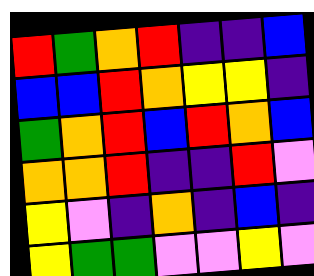[["red", "green", "orange", "red", "indigo", "indigo", "blue"], ["blue", "blue", "red", "orange", "yellow", "yellow", "indigo"], ["green", "orange", "red", "blue", "red", "orange", "blue"], ["orange", "orange", "red", "indigo", "indigo", "red", "violet"], ["yellow", "violet", "indigo", "orange", "indigo", "blue", "indigo"], ["yellow", "green", "green", "violet", "violet", "yellow", "violet"]]